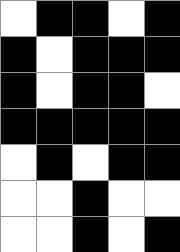[["white", "black", "black", "white", "black"], ["black", "white", "black", "black", "black"], ["black", "white", "black", "black", "white"], ["black", "black", "black", "black", "black"], ["white", "black", "white", "black", "black"], ["white", "white", "black", "white", "white"], ["white", "white", "black", "white", "black"]]